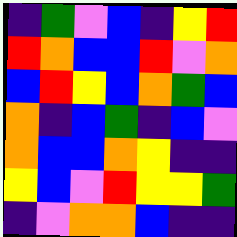[["indigo", "green", "violet", "blue", "indigo", "yellow", "red"], ["red", "orange", "blue", "blue", "red", "violet", "orange"], ["blue", "red", "yellow", "blue", "orange", "green", "blue"], ["orange", "indigo", "blue", "green", "indigo", "blue", "violet"], ["orange", "blue", "blue", "orange", "yellow", "indigo", "indigo"], ["yellow", "blue", "violet", "red", "yellow", "yellow", "green"], ["indigo", "violet", "orange", "orange", "blue", "indigo", "indigo"]]